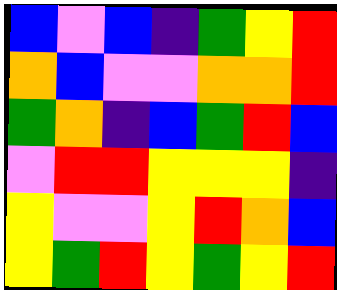[["blue", "violet", "blue", "indigo", "green", "yellow", "red"], ["orange", "blue", "violet", "violet", "orange", "orange", "red"], ["green", "orange", "indigo", "blue", "green", "red", "blue"], ["violet", "red", "red", "yellow", "yellow", "yellow", "indigo"], ["yellow", "violet", "violet", "yellow", "red", "orange", "blue"], ["yellow", "green", "red", "yellow", "green", "yellow", "red"]]